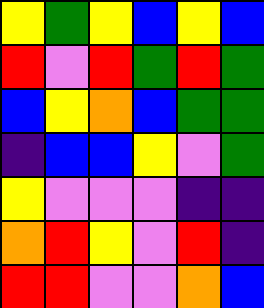[["yellow", "green", "yellow", "blue", "yellow", "blue"], ["red", "violet", "red", "green", "red", "green"], ["blue", "yellow", "orange", "blue", "green", "green"], ["indigo", "blue", "blue", "yellow", "violet", "green"], ["yellow", "violet", "violet", "violet", "indigo", "indigo"], ["orange", "red", "yellow", "violet", "red", "indigo"], ["red", "red", "violet", "violet", "orange", "blue"]]